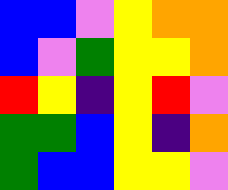[["blue", "blue", "violet", "yellow", "orange", "orange"], ["blue", "violet", "green", "yellow", "yellow", "orange"], ["red", "yellow", "indigo", "yellow", "red", "violet"], ["green", "green", "blue", "yellow", "indigo", "orange"], ["green", "blue", "blue", "yellow", "yellow", "violet"]]